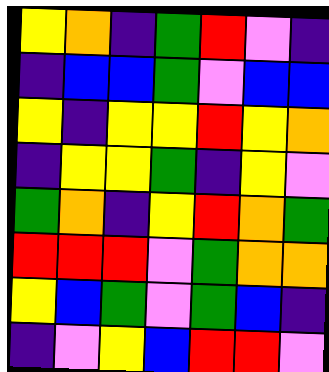[["yellow", "orange", "indigo", "green", "red", "violet", "indigo"], ["indigo", "blue", "blue", "green", "violet", "blue", "blue"], ["yellow", "indigo", "yellow", "yellow", "red", "yellow", "orange"], ["indigo", "yellow", "yellow", "green", "indigo", "yellow", "violet"], ["green", "orange", "indigo", "yellow", "red", "orange", "green"], ["red", "red", "red", "violet", "green", "orange", "orange"], ["yellow", "blue", "green", "violet", "green", "blue", "indigo"], ["indigo", "violet", "yellow", "blue", "red", "red", "violet"]]